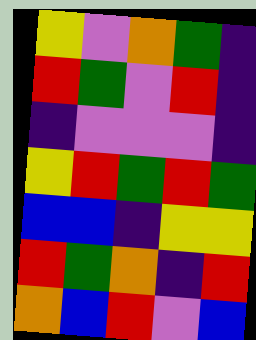[["yellow", "violet", "orange", "green", "indigo"], ["red", "green", "violet", "red", "indigo"], ["indigo", "violet", "violet", "violet", "indigo"], ["yellow", "red", "green", "red", "green"], ["blue", "blue", "indigo", "yellow", "yellow"], ["red", "green", "orange", "indigo", "red"], ["orange", "blue", "red", "violet", "blue"]]